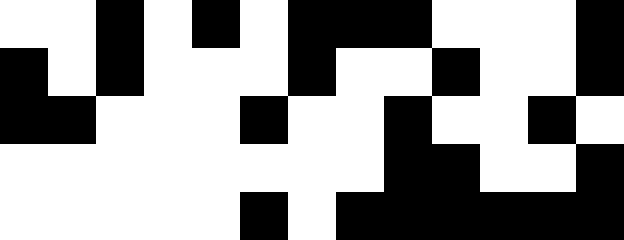[["white", "white", "black", "white", "black", "white", "black", "black", "black", "white", "white", "white", "black"], ["black", "white", "black", "white", "white", "white", "black", "white", "white", "black", "white", "white", "black"], ["black", "black", "white", "white", "white", "black", "white", "white", "black", "white", "white", "black", "white"], ["white", "white", "white", "white", "white", "white", "white", "white", "black", "black", "white", "white", "black"], ["white", "white", "white", "white", "white", "black", "white", "black", "black", "black", "black", "black", "black"]]